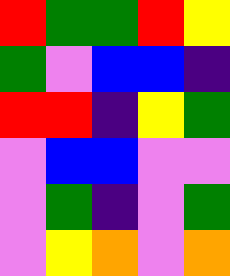[["red", "green", "green", "red", "yellow"], ["green", "violet", "blue", "blue", "indigo"], ["red", "red", "indigo", "yellow", "green"], ["violet", "blue", "blue", "violet", "violet"], ["violet", "green", "indigo", "violet", "green"], ["violet", "yellow", "orange", "violet", "orange"]]